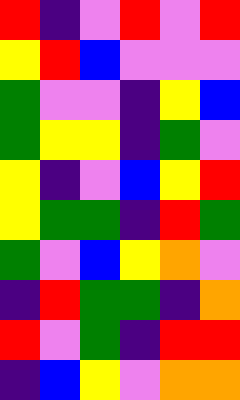[["red", "indigo", "violet", "red", "violet", "red"], ["yellow", "red", "blue", "violet", "violet", "violet"], ["green", "violet", "violet", "indigo", "yellow", "blue"], ["green", "yellow", "yellow", "indigo", "green", "violet"], ["yellow", "indigo", "violet", "blue", "yellow", "red"], ["yellow", "green", "green", "indigo", "red", "green"], ["green", "violet", "blue", "yellow", "orange", "violet"], ["indigo", "red", "green", "green", "indigo", "orange"], ["red", "violet", "green", "indigo", "red", "red"], ["indigo", "blue", "yellow", "violet", "orange", "orange"]]